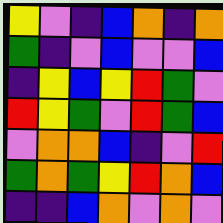[["yellow", "violet", "indigo", "blue", "orange", "indigo", "orange"], ["green", "indigo", "violet", "blue", "violet", "violet", "blue"], ["indigo", "yellow", "blue", "yellow", "red", "green", "violet"], ["red", "yellow", "green", "violet", "red", "green", "blue"], ["violet", "orange", "orange", "blue", "indigo", "violet", "red"], ["green", "orange", "green", "yellow", "red", "orange", "blue"], ["indigo", "indigo", "blue", "orange", "violet", "orange", "violet"]]